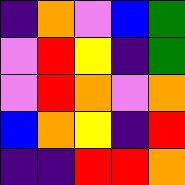[["indigo", "orange", "violet", "blue", "green"], ["violet", "red", "yellow", "indigo", "green"], ["violet", "red", "orange", "violet", "orange"], ["blue", "orange", "yellow", "indigo", "red"], ["indigo", "indigo", "red", "red", "orange"]]